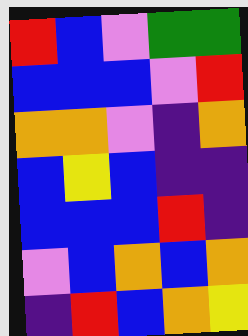[["red", "blue", "violet", "green", "green"], ["blue", "blue", "blue", "violet", "red"], ["orange", "orange", "violet", "indigo", "orange"], ["blue", "yellow", "blue", "indigo", "indigo"], ["blue", "blue", "blue", "red", "indigo"], ["violet", "blue", "orange", "blue", "orange"], ["indigo", "red", "blue", "orange", "yellow"]]